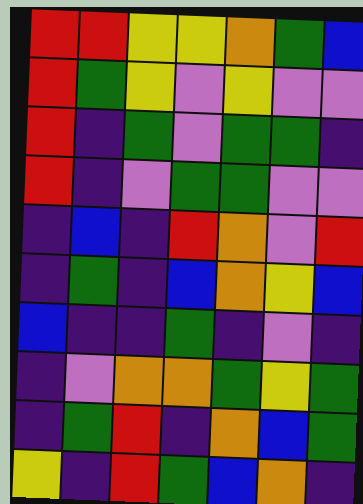[["red", "red", "yellow", "yellow", "orange", "green", "blue"], ["red", "green", "yellow", "violet", "yellow", "violet", "violet"], ["red", "indigo", "green", "violet", "green", "green", "indigo"], ["red", "indigo", "violet", "green", "green", "violet", "violet"], ["indigo", "blue", "indigo", "red", "orange", "violet", "red"], ["indigo", "green", "indigo", "blue", "orange", "yellow", "blue"], ["blue", "indigo", "indigo", "green", "indigo", "violet", "indigo"], ["indigo", "violet", "orange", "orange", "green", "yellow", "green"], ["indigo", "green", "red", "indigo", "orange", "blue", "green"], ["yellow", "indigo", "red", "green", "blue", "orange", "indigo"]]